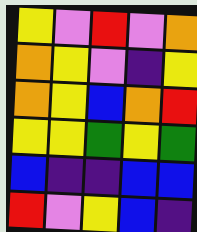[["yellow", "violet", "red", "violet", "orange"], ["orange", "yellow", "violet", "indigo", "yellow"], ["orange", "yellow", "blue", "orange", "red"], ["yellow", "yellow", "green", "yellow", "green"], ["blue", "indigo", "indigo", "blue", "blue"], ["red", "violet", "yellow", "blue", "indigo"]]